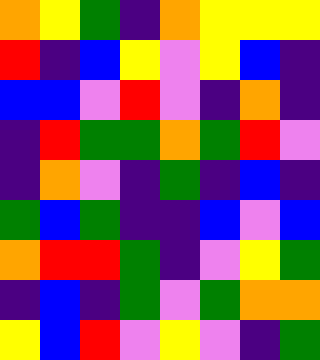[["orange", "yellow", "green", "indigo", "orange", "yellow", "yellow", "yellow"], ["red", "indigo", "blue", "yellow", "violet", "yellow", "blue", "indigo"], ["blue", "blue", "violet", "red", "violet", "indigo", "orange", "indigo"], ["indigo", "red", "green", "green", "orange", "green", "red", "violet"], ["indigo", "orange", "violet", "indigo", "green", "indigo", "blue", "indigo"], ["green", "blue", "green", "indigo", "indigo", "blue", "violet", "blue"], ["orange", "red", "red", "green", "indigo", "violet", "yellow", "green"], ["indigo", "blue", "indigo", "green", "violet", "green", "orange", "orange"], ["yellow", "blue", "red", "violet", "yellow", "violet", "indigo", "green"]]